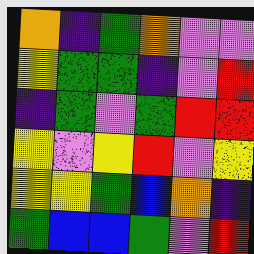[["orange", "indigo", "green", "orange", "violet", "violet"], ["yellow", "green", "green", "indigo", "violet", "red"], ["indigo", "green", "violet", "green", "red", "red"], ["yellow", "violet", "yellow", "red", "violet", "yellow"], ["yellow", "yellow", "green", "blue", "orange", "indigo"], ["green", "blue", "blue", "green", "violet", "red"]]